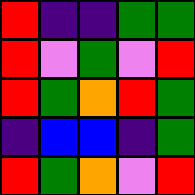[["red", "indigo", "indigo", "green", "green"], ["red", "violet", "green", "violet", "red"], ["red", "green", "orange", "red", "green"], ["indigo", "blue", "blue", "indigo", "green"], ["red", "green", "orange", "violet", "red"]]